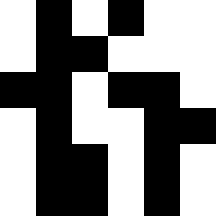[["white", "black", "white", "black", "white", "white"], ["white", "black", "black", "white", "white", "white"], ["black", "black", "white", "black", "black", "white"], ["white", "black", "white", "white", "black", "black"], ["white", "black", "black", "white", "black", "white"], ["white", "black", "black", "white", "black", "white"]]